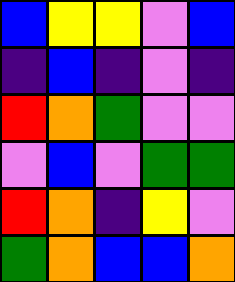[["blue", "yellow", "yellow", "violet", "blue"], ["indigo", "blue", "indigo", "violet", "indigo"], ["red", "orange", "green", "violet", "violet"], ["violet", "blue", "violet", "green", "green"], ["red", "orange", "indigo", "yellow", "violet"], ["green", "orange", "blue", "blue", "orange"]]